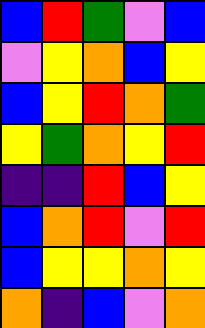[["blue", "red", "green", "violet", "blue"], ["violet", "yellow", "orange", "blue", "yellow"], ["blue", "yellow", "red", "orange", "green"], ["yellow", "green", "orange", "yellow", "red"], ["indigo", "indigo", "red", "blue", "yellow"], ["blue", "orange", "red", "violet", "red"], ["blue", "yellow", "yellow", "orange", "yellow"], ["orange", "indigo", "blue", "violet", "orange"]]